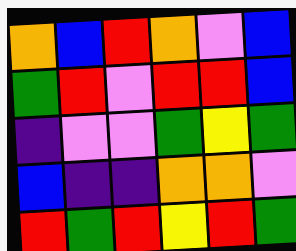[["orange", "blue", "red", "orange", "violet", "blue"], ["green", "red", "violet", "red", "red", "blue"], ["indigo", "violet", "violet", "green", "yellow", "green"], ["blue", "indigo", "indigo", "orange", "orange", "violet"], ["red", "green", "red", "yellow", "red", "green"]]